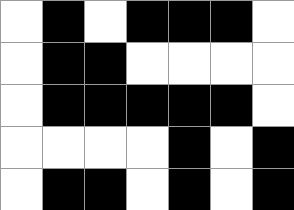[["white", "black", "white", "black", "black", "black", "white"], ["white", "black", "black", "white", "white", "white", "white"], ["white", "black", "black", "black", "black", "black", "white"], ["white", "white", "white", "white", "black", "white", "black"], ["white", "black", "black", "white", "black", "white", "black"]]